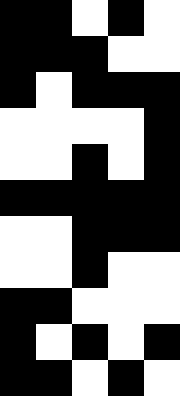[["black", "black", "white", "black", "white"], ["black", "black", "black", "white", "white"], ["black", "white", "black", "black", "black"], ["white", "white", "white", "white", "black"], ["white", "white", "black", "white", "black"], ["black", "black", "black", "black", "black"], ["white", "white", "black", "black", "black"], ["white", "white", "black", "white", "white"], ["black", "black", "white", "white", "white"], ["black", "white", "black", "white", "black"], ["black", "black", "white", "black", "white"]]